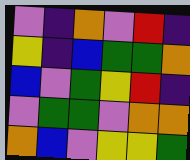[["violet", "indigo", "orange", "violet", "red", "indigo"], ["yellow", "indigo", "blue", "green", "green", "orange"], ["blue", "violet", "green", "yellow", "red", "indigo"], ["violet", "green", "green", "violet", "orange", "orange"], ["orange", "blue", "violet", "yellow", "yellow", "green"]]